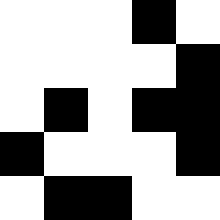[["white", "white", "white", "black", "white"], ["white", "white", "white", "white", "black"], ["white", "black", "white", "black", "black"], ["black", "white", "white", "white", "black"], ["white", "black", "black", "white", "white"]]